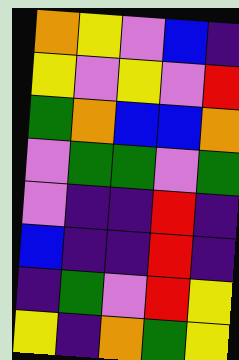[["orange", "yellow", "violet", "blue", "indigo"], ["yellow", "violet", "yellow", "violet", "red"], ["green", "orange", "blue", "blue", "orange"], ["violet", "green", "green", "violet", "green"], ["violet", "indigo", "indigo", "red", "indigo"], ["blue", "indigo", "indigo", "red", "indigo"], ["indigo", "green", "violet", "red", "yellow"], ["yellow", "indigo", "orange", "green", "yellow"]]